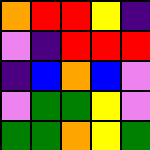[["orange", "red", "red", "yellow", "indigo"], ["violet", "indigo", "red", "red", "red"], ["indigo", "blue", "orange", "blue", "violet"], ["violet", "green", "green", "yellow", "violet"], ["green", "green", "orange", "yellow", "green"]]